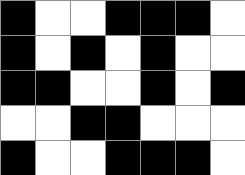[["black", "white", "white", "black", "black", "black", "white"], ["black", "white", "black", "white", "black", "white", "white"], ["black", "black", "white", "white", "black", "white", "black"], ["white", "white", "black", "black", "white", "white", "white"], ["black", "white", "white", "black", "black", "black", "white"]]